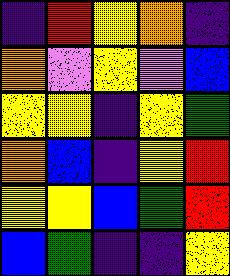[["indigo", "red", "yellow", "orange", "indigo"], ["orange", "violet", "yellow", "violet", "blue"], ["yellow", "yellow", "indigo", "yellow", "green"], ["orange", "blue", "indigo", "yellow", "red"], ["yellow", "yellow", "blue", "green", "red"], ["blue", "green", "indigo", "indigo", "yellow"]]